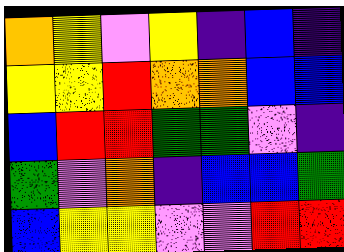[["orange", "yellow", "violet", "yellow", "indigo", "blue", "indigo"], ["yellow", "yellow", "red", "orange", "orange", "blue", "blue"], ["blue", "red", "red", "green", "green", "violet", "indigo"], ["green", "violet", "orange", "indigo", "blue", "blue", "green"], ["blue", "yellow", "yellow", "violet", "violet", "red", "red"]]